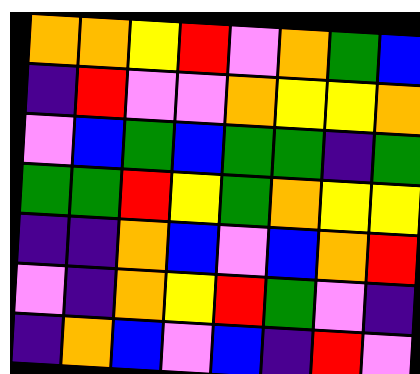[["orange", "orange", "yellow", "red", "violet", "orange", "green", "blue"], ["indigo", "red", "violet", "violet", "orange", "yellow", "yellow", "orange"], ["violet", "blue", "green", "blue", "green", "green", "indigo", "green"], ["green", "green", "red", "yellow", "green", "orange", "yellow", "yellow"], ["indigo", "indigo", "orange", "blue", "violet", "blue", "orange", "red"], ["violet", "indigo", "orange", "yellow", "red", "green", "violet", "indigo"], ["indigo", "orange", "blue", "violet", "blue", "indigo", "red", "violet"]]